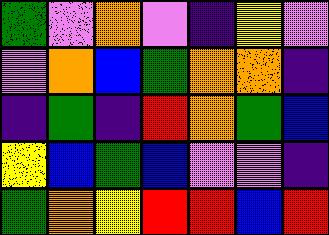[["green", "violet", "orange", "violet", "indigo", "yellow", "violet"], ["violet", "orange", "blue", "green", "orange", "orange", "indigo"], ["indigo", "green", "indigo", "red", "orange", "green", "blue"], ["yellow", "blue", "green", "blue", "violet", "violet", "indigo"], ["green", "orange", "yellow", "red", "red", "blue", "red"]]